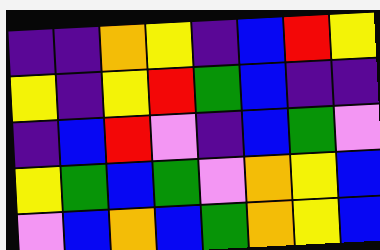[["indigo", "indigo", "orange", "yellow", "indigo", "blue", "red", "yellow"], ["yellow", "indigo", "yellow", "red", "green", "blue", "indigo", "indigo"], ["indigo", "blue", "red", "violet", "indigo", "blue", "green", "violet"], ["yellow", "green", "blue", "green", "violet", "orange", "yellow", "blue"], ["violet", "blue", "orange", "blue", "green", "orange", "yellow", "blue"]]